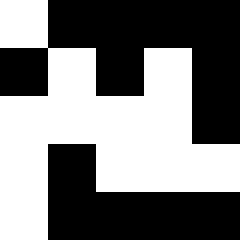[["white", "black", "black", "black", "black"], ["black", "white", "black", "white", "black"], ["white", "white", "white", "white", "black"], ["white", "black", "white", "white", "white"], ["white", "black", "black", "black", "black"]]